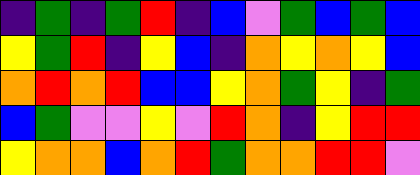[["indigo", "green", "indigo", "green", "red", "indigo", "blue", "violet", "green", "blue", "green", "blue"], ["yellow", "green", "red", "indigo", "yellow", "blue", "indigo", "orange", "yellow", "orange", "yellow", "blue"], ["orange", "red", "orange", "red", "blue", "blue", "yellow", "orange", "green", "yellow", "indigo", "green"], ["blue", "green", "violet", "violet", "yellow", "violet", "red", "orange", "indigo", "yellow", "red", "red"], ["yellow", "orange", "orange", "blue", "orange", "red", "green", "orange", "orange", "red", "red", "violet"]]